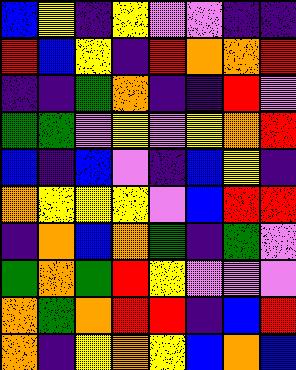[["blue", "yellow", "indigo", "yellow", "violet", "violet", "indigo", "indigo"], ["red", "blue", "yellow", "indigo", "red", "orange", "orange", "red"], ["indigo", "indigo", "green", "orange", "indigo", "indigo", "red", "violet"], ["green", "green", "violet", "yellow", "violet", "yellow", "orange", "red"], ["blue", "indigo", "blue", "violet", "indigo", "blue", "yellow", "indigo"], ["orange", "yellow", "yellow", "yellow", "violet", "blue", "red", "red"], ["indigo", "orange", "blue", "orange", "green", "indigo", "green", "violet"], ["green", "orange", "green", "red", "yellow", "violet", "violet", "violet"], ["orange", "green", "orange", "red", "red", "indigo", "blue", "red"], ["orange", "indigo", "yellow", "orange", "yellow", "blue", "orange", "blue"]]